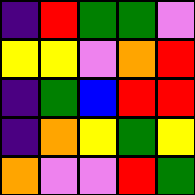[["indigo", "red", "green", "green", "violet"], ["yellow", "yellow", "violet", "orange", "red"], ["indigo", "green", "blue", "red", "red"], ["indigo", "orange", "yellow", "green", "yellow"], ["orange", "violet", "violet", "red", "green"]]